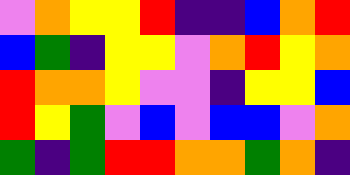[["violet", "orange", "yellow", "yellow", "red", "indigo", "indigo", "blue", "orange", "red"], ["blue", "green", "indigo", "yellow", "yellow", "violet", "orange", "red", "yellow", "orange"], ["red", "orange", "orange", "yellow", "violet", "violet", "indigo", "yellow", "yellow", "blue"], ["red", "yellow", "green", "violet", "blue", "violet", "blue", "blue", "violet", "orange"], ["green", "indigo", "green", "red", "red", "orange", "orange", "green", "orange", "indigo"]]